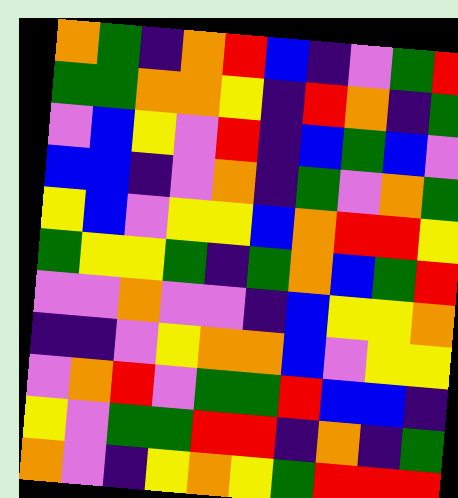[["orange", "green", "indigo", "orange", "red", "blue", "indigo", "violet", "green", "red"], ["green", "green", "orange", "orange", "yellow", "indigo", "red", "orange", "indigo", "green"], ["violet", "blue", "yellow", "violet", "red", "indigo", "blue", "green", "blue", "violet"], ["blue", "blue", "indigo", "violet", "orange", "indigo", "green", "violet", "orange", "green"], ["yellow", "blue", "violet", "yellow", "yellow", "blue", "orange", "red", "red", "yellow"], ["green", "yellow", "yellow", "green", "indigo", "green", "orange", "blue", "green", "red"], ["violet", "violet", "orange", "violet", "violet", "indigo", "blue", "yellow", "yellow", "orange"], ["indigo", "indigo", "violet", "yellow", "orange", "orange", "blue", "violet", "yellow", "yellow"], ["violet", "orange", "red", "violet", "green", "green", "red", "blue", "blue", "indigo"], ["yellow", "violet", "green", "green", "red", "red", "indigo", "orange", "indigo", "green"], ["orange", "violet", "indigo", "yellow", "orange", "yellow", "green", "red", "red", "red"]]